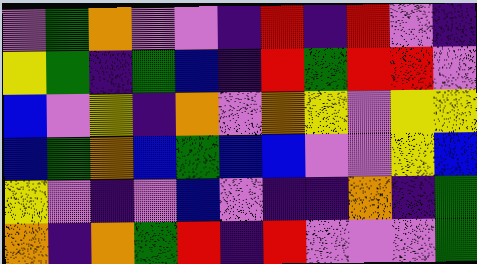[["violet", "green", "orange", "violet", "violet", "indigo", "red", "indigo", "red", "violet", "indigo"], ["yellow", "green", "indigo", "green", "blue", "indigo", "red", "green", "red", "red", "violet"], ["blue", "violet", "yellow", "indigo", "orange", "violet", "orange", "yellow", "violet", "yellow", "yellow"], ["blue", "green", "orange", "blue", "green", "blue", "blue", "violet", "violet", "yellow", "blue"], ["yellow", "violet", "indigo", "violet", "blue", "violet", "indigo", "indigo", "orange", "indigo", "green"], ["orange", "indigo", "orange", "green", "red", "indigo", "red", "violet", "violet", "violet", "green"]]